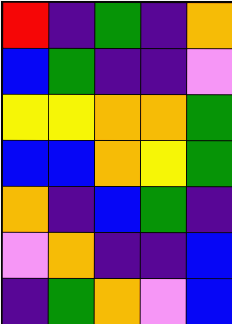[["red", "indigo", "green", "indigo", "orange"], ["blue", "green", "indigo", "indigo", "violet"], ["yellow", "yellow", "orange", "orange", "green"], ["blue", "blue", "orange", "yellow", "green"], ["orange", "indigo", "blue", "green", "indigo"], ["violet", "orange", "indigo", "indigo", "blue"], ["indigo", "green", "orange", "violet", "blue"]]